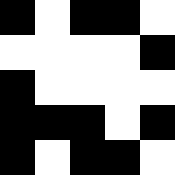[["black", "white", "black", "black", "white"], ["white", "white", "white", "white", "black"], ["black", "white", "white", "white", "white"], ["black", "black", "black", "white", "black"], ["black", "white", "black", "black", "white"]]